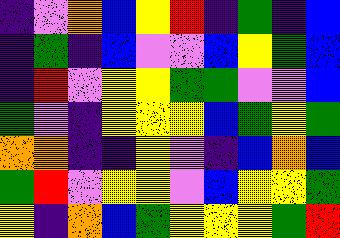[["indigo", "violet", "orange", "blue", "yellow", "red", "indigo", "green", "indigo", "blue"], ["indigo", "green", "indigo", "blue", "violet", "violet", "blue", "yellow", "green", "blue"], ["indigo", "red", "violet", "yellow", "yellow", "green", "green", "violet", "violet", "blue"], ["green", "violet", "indigo", "yellow", "yellow", "yellow", "blue", "green", "yellow", "green"], ["orange", "orange", "indigo", "indigo", "yellow", "violet", "indigo", "blue", "orange", "blue"], ["green", "red", "violet", "yellow", "yellow", "violet", "blue", "yellow", "yellow", "green"], ["yellow", "indigo", "orange", "blue", "green", "yellow", "yellow", "yellow", "green", "red"]]